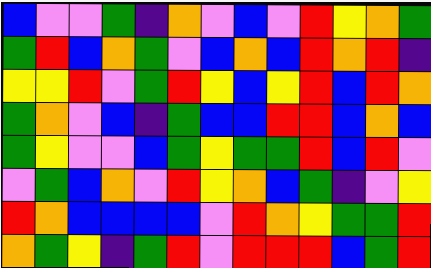[["blue", "violet", "violet", "green", "indigo", "orange", "violet", "blue", "violet", "red", "yellow", "orange", "green"], ["green", "red", "blue", "orange", "green", "violet", "blue", "orange", "blue", "red", "orange", "red", "indigo"], ["yellow", "yellow", "red", "violet", "green", "red", "yellow", "blue", "yellow", "red", "blue", "red", "orange"], ["green", "orange", "violet", "blue", "indigo", "green", "blue", "blue", "red", "red", "blue", "orange", "blue"], ["green", "yellow", "violet", "violet", "blue", "green", "yellow", "green", "green", "red", "blue", "red", "violet"], ["violet", "green", "blue", "orange", "violet", "red", "yellow", "orange", "blue", "green", "indigo", "violet", "yellow"], ["red", "orange", "blue", "blue", "blue", "blue", "violet", "red", "orange", "yellow", "green", "green", "red"], ["orange", "green", "yellow", "indigo", "green", "red", "violet", "red", "red", "red", "blue", "green", "red"]]